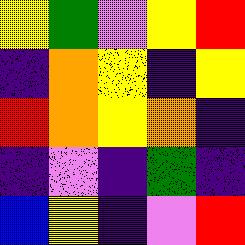[["yellow", "green", "violet", "yellow", "red"], ["indigo", "orange", "yellow", "indigo", "yellow"], ["red", "orange", "yellow", "orange", "indigo"], ["indigo", "violet", "indigo", "green", "indigo"], ["blue", "yellow", "indigo", "violet", "red"]]